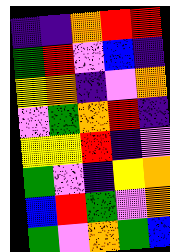[["indigo", "indigo", "orange", "red", "red"], ["green", "red", "violet", "blue", "indigo"], ["yellow", "orange", "indigo", "violet", "orange"], ["violet", "green", "orange", "red", "indigo"], ["yellow", "yellow", "red", "indigo", "violet"], ["green", "violet", "indigo", "yellow", "orange"], ["blue", "red", "green", "violet", "orange"], ["green", "violet", "orange", "green", "blue"]]